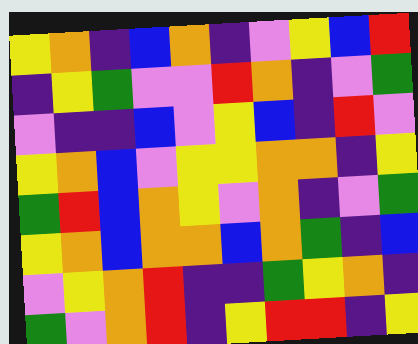[["yellow", "orange", "indigo", "blue", "orange", "indigo", "violet", "yellow", "blue", "red"], ["indigo", "yellow", "green", "violet", "violet", "red", "orange", "indigo", "violet", "green"], ["violet", "indigo", "indigo", "blue", "violet", "yellow", "blue", "indigo", "red", "violet"], ["yellow", "orange", "blue", "violet", "yellow", "yellow", "orange", "orange", "indigo", "yellow"], ["green", "red", "blue", "orange", "yellow", "violet", "orange", "indigo", "violet", "green"], ["yellow", "orange", "blue", "orange", "orange", "blue", "orange", "green", "indigo", "blue"], ["violet", "yellow", "orange", "red", "indigo", "indigo", "green", "yellow", "orange", "indigo"], ["green", "violet", "orange", "red", "indigo", "yellow", "red", "red", "indigo", "yellow"]]